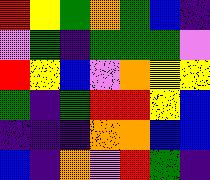[["red", "yellow", "green", "orange", "green", "blue", "indigo"], ["violet", "green", "indigo", "green", "green", "green", "violet"], ["red", "yellow", "blue", "violet", "orange", "yellow", "yellow"], ["green", "indigo", "green", "red", "red", "yellow", "blue"], ["indigo", "indigo", "indigo", "orange", "orange", "blue", "blue"], ["blue", "indigo", "orange", "violet", "red", "green", "indigo"]]